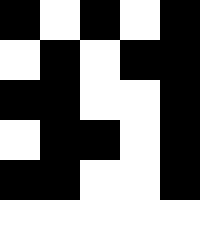[["black", "white", "black", "white", "black"], ["white", "black", "white", "black", "black"], ["black", "black", "white", "white", "black"], ["white", "black", "black", "white", "black"], ["black", "black", "white", "white", "black"], ["white", "white", "white", "white", "white"]]